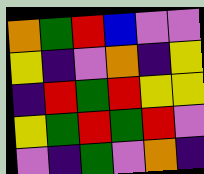[["orange", "green", "red", "blue", "violet", "violet"], ["yellow", "indigo", "violet", "orange", "indigo", "yellow"], ["indigo", "red", "green", "red", "yellow", "yellow"], ["yellow", "green", "red", "green", "red", "violet"], ["violet", "indigo", "green", "violet", "orange", "indigo"]]